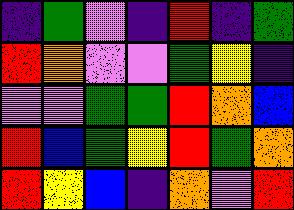[["indigo", "green", "violet", "indigo", "red", "indigo", "green"], ["red", "orange", "violet", "violet", "green", "yellow", "indigo"], ["violet", "violet", "green", "green", "red", "orange", "blue"], ["red", "blue", "green", "yellow", "red", "green", "orange"], ["red", "yellow", "blue", "indigo", "orange", "violet", "red"]]